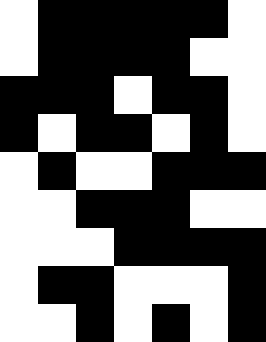[["white", "black", "black", "black", "black", "black", "white"], ["white", "black", "black", "black", "black", "white", "white"], ["black", "black", "black", "white", "black", "black", "white"], ["black", "white", "black", "black", "white", "black", "white"], ["white", "black", "white", "white", "black", "black", "black"], ["white", "white", "black", "black", "black", "white", "white"], ["white", "white", "white", "black", "black", "black", "black"], ["white", "black", "black", "white", "white", "white", "black"], ["white", "white", "black", "white", "black", "white", "black"]]